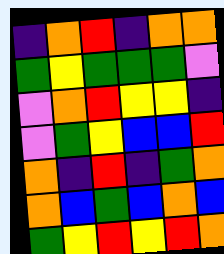[["indigo", "orange", "red", "indigo", "orange", "orange"], ["green", "yellow", "green", "green", "green", "violet"], ["violet", "orange", "red", "yellow", "yellow", "indigo"], ["violet", "green", "yellow", "blue", "blue", "red"], ["orange", "indigo", "red", "indigo", "green", "orange"], ["orange", "blue", "green", "blue", "orange", "blue"], ["green", "yellow", "red", "yellow", "red", "orange"]]